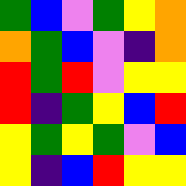[["green", "blue", "violet", "green", "yellow", "orange"], ["orange", "green", "blue", "violet", "indigo", "orange"], ["red", "green", "red", "violet", "yellow", "yellow"], ["red", "indigo", "green", "yellow", "blue", "red"], ["yellow", "green", "yellow", "green", "violet", "blue"], ["yellow", "indigo", "blue", "red", "yellow", "yellow"]]